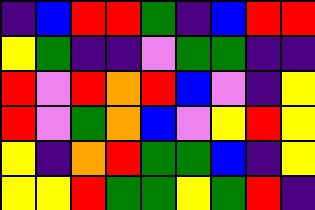[["indigo", "blue", "red", "red", "green", "indigo", "blue", "red", "red"], ["yellow", "green", "indigo", "indigo", "violet", "green", "green", "indigo", "indigo"], ["red", "violet", "red", "orange", "red", "blue", "violet", "indigo", "yellow"], ["red", "violet", "green", "orange", "blue", "violet", "yellow", "red", "yellow"], ["yellow", "indigo", "orange", "red", "green", "green", "blue", "indigo", "yellow"], ["yellow", "yellow", "red", "green", "green", "yellow", "green", "red", "indigo"]]